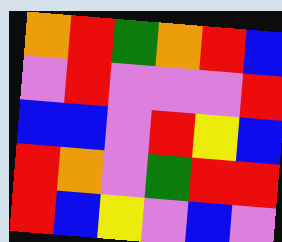[["orange", "red", "green", "orange", "red", "blue"], ["violet", "red", "violet", "violet", "violet", "red"], ["blue", "blue", "violet", "red", "yellow", "blue"], ["red", "orange", "violet", "green", "red", "red"], ["red", "blue", "yellow", "violet", "blue", "violet"]]